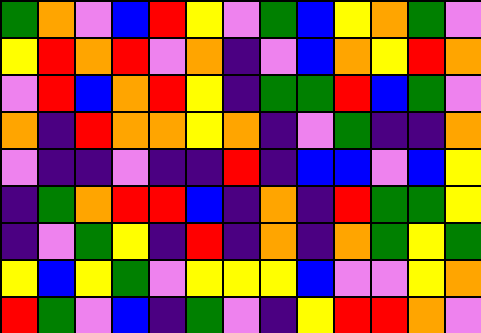[["green", "orange", "violet", "blue", "red", "yellow", "violet", "green", "blue", "yellow", "orange", "green", "violet"], ["yellow", "red", "orange", "red", "violet", "orange", "indigo", "violet", "blue", "orange", "yellow", "red", "orange"], ["violet", "red", "blue", "orange", "red", "yellow", "indigo", "green", "green", "red", "blue", "green", "violet"], ["orange", "indigo", "red", "orange", "orange", "yellow", "orange", "indigo", "violet", "green", "indigo", "indigo", "orange"], ["violet", "indigo", "indigo", "violet", "indigo", "indigo", "red", "indigo", "blue", "blue", "violet", "blue", "yellow"], ["indigo", "green", "orange", "red", "red", "blue", "indigo", "orange", "indigo", "red", "green", "green", "yellow"], ["indigo", "violet", "green", "yellow", "indigo", "red", "indigo", "orange", "indigo", "orange", "green", "yellow", "green"], ["yellow", "blue", "yellow", "green", "violet", "yellow", "yellow", "yellow", "blue", "violet", "violet", "yellow", "orange"], ["red", "green", "violet", "blue", "indigo", "green", "violet", "indigo", "yellow", "red", "red", "orange", "violet"]]